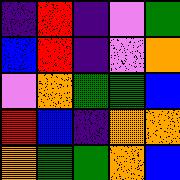[["indigo", "red", "indigo", "violet", "green"], ["blue", "red", "indigo", "violet", "orange"], ["violet", "orange", "green", "green", "blue"], ["red", "blue", "indigo", "orange", "orange"], ["orange", "green", "green", "orange", "blue"]]